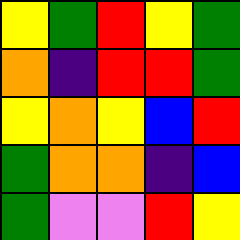[["yellow", "green", "red", "yellow", "green"], ["orange", "indigo", "red", "red", "green"], ["yellow", "orange", "yellow", "blue", "red"], ["green", "orange", "orange", "indigo", "blue"], ["green", "violet", "violet", "red", "yellow"]]